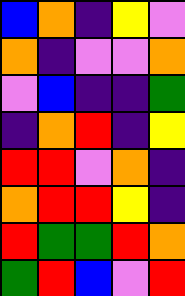[["blue", "orange", "indigo", "yellow", "violet"], ["orange", "indigo", "violet", "violet", "orange"], ["violet", "blue", "indigo", "indigo", "green"], ["indigo", "orange", "red", "indigo", "yellow"], ["red", "red", "violet", "orange", "indigo"], ["orange", "red", "red", "yellow", "indigo"], ["red", "green", "green", "red", "orange"], ["green", "red", "blue", "violet", "red"]]